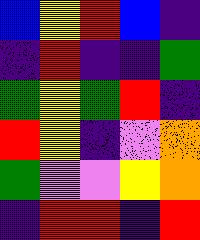[["blue", "yellow", "red", "blue", "indigo"], ["indigo", "red", "indigo", "indigo", "green"], ["green", "yellow", "green", "red", "indigo"], ["red", "yellow", "indigo", "violet", "orange"], ["green", "violet", "violet", "yellow", "orange"], ["indigo", "red", "red", "indigo", "red"]]